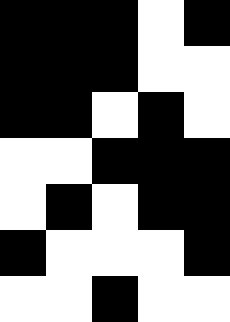[["black", "black", "black", "white", "black"], ["black", "black", "black", "white", "white"], ["black", "black", "white", "black", "white"], ["white", "white", "black", "black", "black"], ["white", "black", "white", "black", "black"], ["black", "white", "white", "white", "black"], ["white", "white", "black", "white", "white"]]